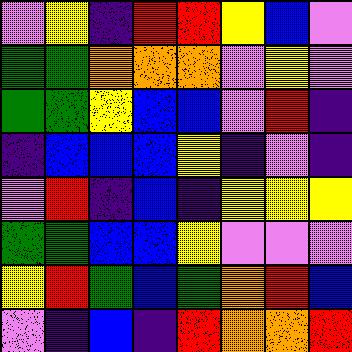[["violet", "yellow", "indigo", "red", "red", "yellow", "blue", "violet"], ["green", "green", "orange", "orange", "orange", "violet", "yellow", "violet"], ["green", "green", "yellow", "blue", "blue", "violet", "red", "indigo"], ["indigo", "blue", "blue", "blue", "yellow", "indigo", "violet", "indigo"], ["violet", "red", "indigo", "blue", "indigo", "yellow", "yellow", "yellow"], ["green", "green", "blue", "blue", "yellow", "violet", "violet", "violet"], ["yellow", "red", "green", "blue", "green", "orange", "red", "blue"], ["violet", "indigo", "blue", "indigo", "red", "orange", "orange", "red"]]